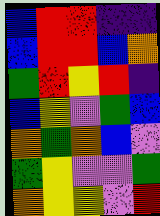[["blue", "red", "red", "indigo", "indigo"], ["blue", "red", "red", "blue", "orange"], ["green", "red", "yellow", "red", "indigo"], ["blue", "yellow", "violet", "green", "blue"], ["orange", "green", "orange", "blue", "violet"], ["green", "yellow", "violet", "violet", "green"], ["orange", "yellow", "yellow", "violet", "red"]]